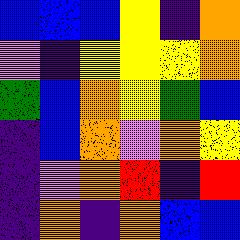[["blue", "blue", "blue", "yellow", "indigo", "orange"], ["violet", "indigo", "yellow", "yellow", "yellow", "orange"], ["green", "blue", "orange", "yellow", "green", "blue"], ["indigo", "blue", "orange", "violet", "orange", "yellow"], ["indigo", "violet", "orange", "red", "indigo", "red"], ["indigo", "orange", "indigo", "orange", "blue", "blue"]]